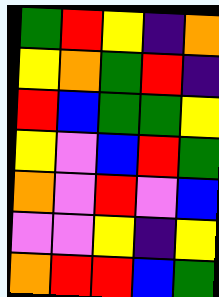[["green", "red", "yellow", "indigo", "orange"], ["yellow", "orange", "green", "red", "indigo"], ["red", "blue", "green", "green", "yellow"], ["yellow", "violet", "blue", "red", "green"], ["orange", "violet", "red", "violet", "blue"], ["violet", "violet", "yellow", "indigo", "yellow"], ["orange", "red", "red", "blue", "green"]]